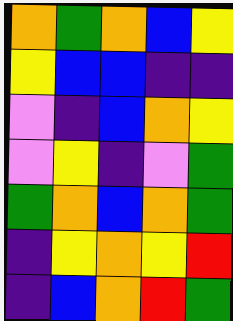[["orange", "green", "orange", "blue", "yellow"], ["yellow", "blue", "blue", "indigo", "indigo"], ["violet", "indigo", "blue", "orange", "yellow"], ["violet", "yellow", "indigo", "violet", "green"], ["green", "orange", "blue", "orange", "green"], ["indigo", "yellow", "orange", "yellow", "red"], ["indigo", "blue", "orange", "red", "green"]]